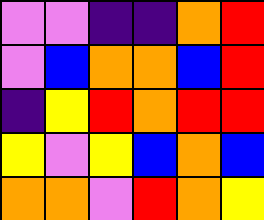[["violet", "violet", "indigo", "indigo", "orange", "red"], ["violet", "blue", "orange", "orange", "blue", "red"], ["indigo", "yellow", "red", "orange", "red", "red"], ["yellow", "violet", "yellow", "blue", "orange", "blue"], ["orange", "orange", "violet", "red", "orange", "yellow"]]